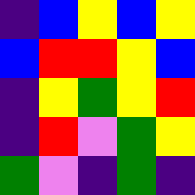[["indigo", "blue", "yellow", "blue", "yellow"], ["blue", "red", "red", "yellow", "blue"], ["indigo", "yellow", "green", "yellow", "red"], ["indigo", "red", "violet", "green", "yellow"], ["green", "violet", "indigo", "green", "indigo"]]